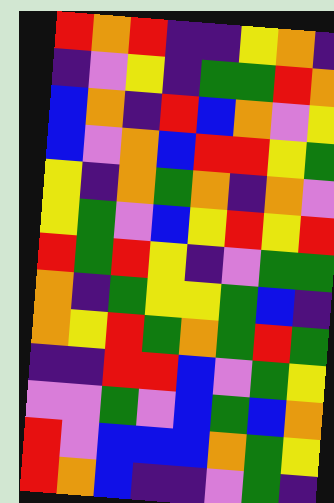[["red", "orange", "red", "indigo", "indigo", "yellow", "orange", "indigo"], ["indigo", "violet", "yellow", "indigo", "green", "green", "red", "orange"], ["blue", "orange", "indigo", "red", "blue", "orange", "violet", "yellow"], ["blue", "violet", "orange", "blue", "red", "red", "yellow", "green"], ["yellow", "indigo", "orange", "green", "orange", "indigo", "orange", "violet"], ["yellow", "green", "violet", "blue", "yellow", "red", "yellow", "red"], ["red", "green", "red", "yellow", "indigo", "violet", "green", "green"], ["orange", "indigo", "green", "yellow", "yellow", "green", "blue", "indigo"], ["orange", "yellow", "red", "green", "orange", "green", "red", "green"], ["indigo", "indigo", "red", "red", "blue", "violet", "green", "yellow"], ["violet", "violet", "green", "violet", "blue", "green", "blue", "orange"], ["red", "violet", "blue", "blue", "blue", "orange", "green", "yellow"], ["red", "orange", "blue", "indigo", "indigo", "violet", "green", "indigo"]]